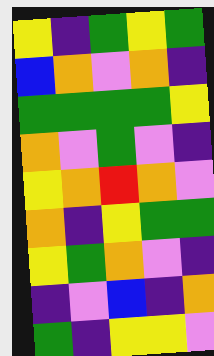[["yellow", "indigo", "green", "yellow", "green"], ["blue", "orange", "violet", "orange", "indigo"], ["green", "green", "green", "green", "yellow"], ["orange", "violet", "green", "violet", "indigo"], ["yellow", "orange", "red", "orange", "violet"], ["orange", "indigo", "yellow", "green", "green"], ["yellow", "green", "orange", "violet", "indigo"], ["indigo", "violet", "blue", "indigo", "orange"], ["green", "indigo", "yellow", "yellow", "violet"]]